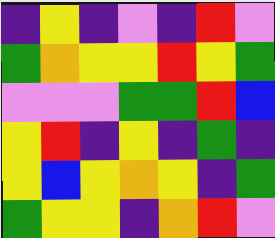[["indigo", "yellow", "indigo", "violet", "indigo", "red", "violet"], ["green", "orange", "yellow", "yellow", "red", "yellow", "green"], ["violet", "violet", "violet", "green", "green", "red", "blue"], ["yellow", "red", "indigo", "yellow", "indigo", "green", "indigo"], ["yellow", "blue", "yellow", "orange", "yellow", "indigo", "green"], ["green", "yellow", "yellow", "indigo", "orange", "red", "violet"]]